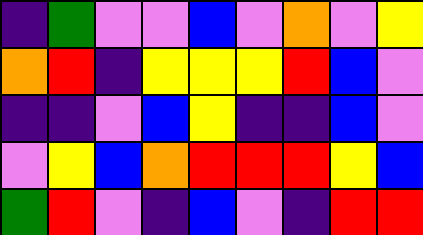[["indigo", "green", "violet", "violet", "blue", "violet", "orange", "violet", "yellow"], ["orange", "red", "indigo", "yellow", "yellow", "yellow", "red", "blue", "violet"], ["indigo", "indigo", "violet", "blue", "yellow", "indigo", "indigo", "blue", "violet"], ["violet", "yellow", "blue", "orange", "red", "red", "red", "yellow", "blue"], ["green", "red", "violet", "indigo", "blue", "violet", "indigo", "red", "red"]]